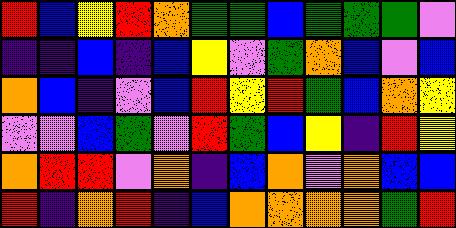[["red", "blue", "yellow", "red", "orange", "green", "green", "blue", "green", "green", "green", "violet"], ["indigo", "indigo", "blue", "indigo", "blue", "yellow", "violet", "green", "orange", "blue", "violet", "blue"], ["orange", "blue", "indigo", "violet", "blue", "red", "yellow", "red", "green", "blue", "orange", "yellow"], ["violet", "violet", "blue", "green", "violet", "red", "green", "blue", "yellow", "indigo", "red", "yellow"], ["orange", "red", "red", "violet", "orange", "indigo", "blue", "orange", "violet", "orange", "blue", "blue"], ["red", "indigo", "orange", "red", "indigo", "blue", "orange", "orange", "orange", "orange", "green", "red"]]